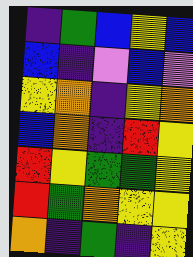[["indigo", "green", "blue", "yellow", "blue"], ["blue", "indigo", "violet", "blue", "violet"], ["yellow", "orange", "indigo", "yellow", "orange"], ["blue", "orange", "indigo", "red", "yellow"], ["red", "yellow", "green", "green", "yellow"], ["red", "green", "orange", "yellow", "yellow"], ["orange", "indigo", "green", "indigo", "yellow"]]